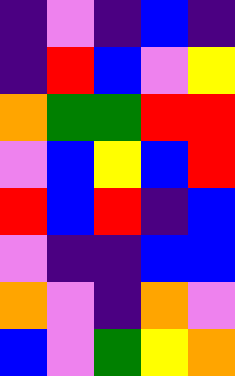[["indigo", "violet", "indigo", "blue", "indigo"], ["indigo", "red", "blue", "violet", "yellow"], ["orange", "green", "green", "red", "red"], ["violet", "blue", "yellow", "blue", "red"], ["red", "blue", "red", "indigo", "blue"], ["violet", "indigo", "indigo", "blue", "blue"], ["orange", "violet", "indigo", "orange", "violet"], ["blue", "violet", "green", "yellow", "orange"]]